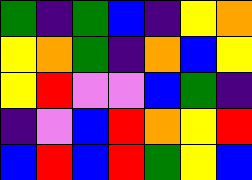[["green", "indigo", "green", "blue", "indigo", "yellow", "orange"], ["yellow", "orange", "green", "indigo", "orange", "blue", "yellow"], ["yellow", "red", "violet", "violet", "blue", "green", "indigo"], ["indigo", "violet", "blue", "red", "orange", "yellow", "red"], ["blue", "red", "blue", "red", "green", "yellow", "blue"]]